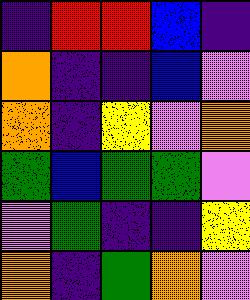[["indigo", "red", "red", "blue", "indigo"], ["orange", "indigo", "indigo", "blue", "violet"], ["orange", "indigo", "yellow", "violet", "orange"], ["green", "blue", "green", "green", "violet"], ["violet", "green", "indigo", "indigo", "yellow"], ["orange", "indigo", "green", "orange", "violet"]]